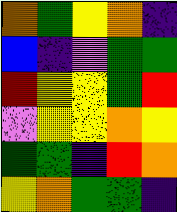[["orange", "green", "yellow", "orange", "indigo"], ["blue", "indigo", "violet", "green", "green"], ["red", "yellow", "yellow", "green", "red"], ["violet", "yellow", "yellow", "orange", "yellow"], ["green", "green", "indigo", "red", "orange"], ["yellow", "orange", "green", "green", "indigo"]]